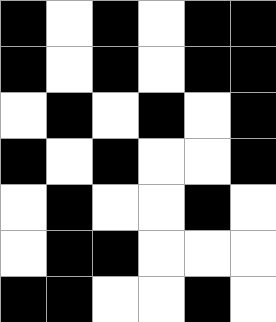[["black", "white", "black", "white", "black", "black"], ["black", "white", "black", "white", "black", "black"], ["white", "black", "white", "black", "white", "black"], ["black", "white", "black", "white", "white", "black"], ["white", "black", "white", "white", "black", "white"], ["white", "black", "black", "white", "white", "white"], ["black", "black", "white", "white", "black", "white"]]